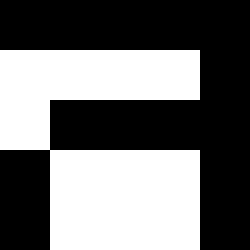[["black", "black", "black", "black", "black"], ["white", "white", "white", "white", "black"], ["white", "black", "black", "black", "black"], ["black", "white", "white", "white", "black"], ["black", "white", "white", "white", "black"]]